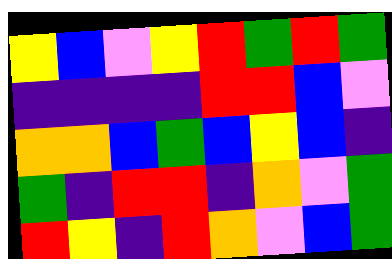[["yellow", "blue", "violet", "yellow", "red", "green", "red", "green"], ["indigo", "indigo", "indigo", "indigo", "red", "red", "blue", "violet"], ["orange", "orange", "blue", "green", "blue", "yellow", "blue", "indigo"], ["green", "indigo", "red", "red", "indigo", "orange", "violet", "green"], ["red", "yellow", "indigo", "red", "orange", "violet", "blue", "green"]]